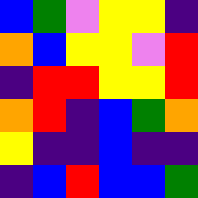[["blue", "green", "violet", "yellow", "yellow", "indigo"], ["orange", "blue", "yellow", "yellow", "violet", "red"], ["indigo", "red", "red", "yellow", "yellow", "red"], ["orange", "red", "indigo", "blue", "green", "orange"], ["yellow", "indigo", "indigo", "blue", "indigo", "indigo"], ["indigo", "blue", "red", "blue", "blue", "green"]]